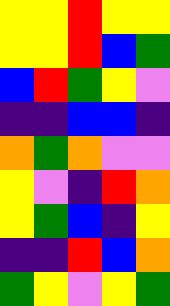[["yellow", "yellow", "red", "yellow", "yellow"], ["yellow", "yellow", "red", "blue", "green"], ["blue", "red", "green", "yellow", "violet"], ["indigo", "indigo", "blue", "blue", "indigo"], ["orange", "green", "orange", "violet", "violet"], ["yellow", "violet", "indigo", "red", "orange"], ["yellow", "green", "blue", "indigo", "yellow"], ["indigo", "indigo", "red", "blue", "orange"], ["green", "yellow", "violet", "yellow", "green"]]